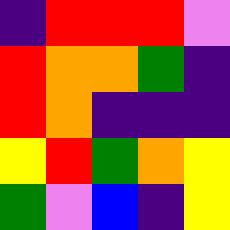[["indigo", "red", "red", "red", "violet"], ["red", "orange", "orange", "green", "indigo"], ["red", "orange", "indigo", "indigo", "indigo"], ["yellow", "red", "green", "orange", "yellow"], ["green", "violet", "blue", "indigo", "yellow"]]